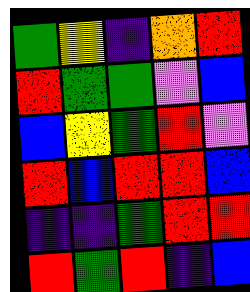[["green", "yellow", "indigo", "orange", "red"], ["red", "green", "green", "violet", "blue"], ["blue", "yellow", "green", "red", "violet"], ["red", "blue", "red", "red", "blue"], ["indigo", "indigo", "green", "red", "red"], ["red", "green", "red", "indigo", "blue"]]